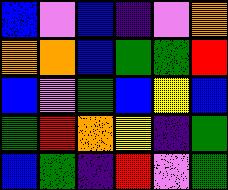[["blue", "violet", "blue", "indigo", "violet", "orange"], ["orange", "orange", "blue", "green", "green", "red"], ["blue", "violet", "green", "blue", "yellow", "blue"], ["green", "red", "orange", "yellow", "indigo", "green"], ["blue", "green", "indigo", "red", "violet", "green"]]